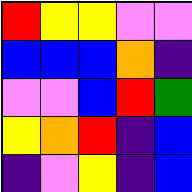[["red", "yellow", "yellow", "violet", "violet"], ["blue", "blue", "blue", "orange", "indigo"], ["violet", "violet", "blue", "red", "green"], ["yellow", "orange", "red", "indigo", "blue"], ["indigo", "violet", "yellow", "indigo", "blue"]]